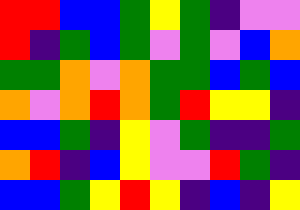[["red", "red", "blue", "blue", "green", "yellow", "green", "indigo", "violet", "violet"], ["red", "indigo", "green", "blue", "green", "violet", "green", "violet", "blue", "orange"], ["green", "green", "orange", "violet", "orange", "green", "green", "blue", "green", "blue"], ["orange", "violet", "orange", "red", "orange", "green", "red", "yellow", "yellow", "indigo"], ["blue", "blue", "green", "indigo", "yellow", "violet", "green", "indigo", "indigo", "green"], ["orange", "red", "indigo", "blue", "yellow", "violet", "violet", "red", "green", "indigo"], ["blue", "blue", "green", "yellow", "red", "yellow", "indigo", "blue", "indigo", "yellow"]]